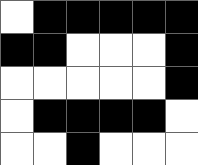[["white", "black", "black", "black", "black", "black"], ["black", "black", "white", "white", "white", "black"], ["white", "white", "white", "white", "white", "black"], ["white", "black", "black", "black", "black", "white"], ["white", "white", "black", "white", "white", "white"]]